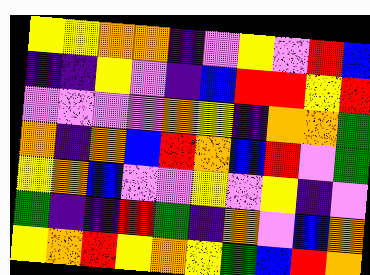[["yellow", "yellow", "orange", "orange", "indigo", "violet", "yellow", "violet", "red", "blue"], ["indigo", "indigo", "yellow", "violet", "indigo", "blue", "red", "red", "yellow", "red"], ["violet", "violet", "violet", "violet", "orange", "yellow", "indigo", "orange", "orange", "green"], ["orange", "indigo", "orange", "blue", "red", "orange", "blue", "red", "violet", "green"], ["yellow", "orange", "blue", "violet", "violet", "yellow", "violet", "yellow", "indigo", "violet"], ["green", "indigo", "indigo", "red", "green", "indigo", "orange", "violet", "blue", "orange"], ["yellow", "orange", "red", "yellow", "orange", "yellow", "green", "blue", "red", "orange"]]